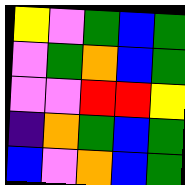[["yellow", "violet", "green", "blue", "green"], ["violet", "green", "orange", "blue", "green"], ["violet", "violet", "red", "red", "yellow"], ["indigo", "orange", "green", "blue", "green"], ["blue", "violet", "orange", "blue", "green"]]